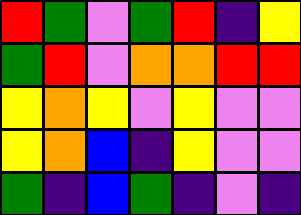[["red", "green", "violet", "green", "red", "indigo", "yellow"], ["green", "red", "violet", "orange", "orange", "red", "red"], ["yellow", "orange", "yellow", "violet", "yellow", "violet", "violet"], ["yellow", "orange", "blue", "indigo", "yellow", "violet", "violet"], ["green", "indigo", "blue", "green", "indigo", "violet", "indigo"]]